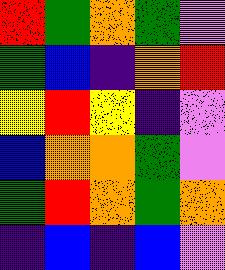[["red", "green", "orange", "green", "violet"], ["green", "blue", "indigo", "orange", "red"], ["yellow", "red", "yellow", "indigo", "violet"], ["blue", "orange", "orange", "green", "violet"], ["green", "red", "orange", "green", "orange"], ["indigo", "blue", "indigo", "blue", "violet"]]